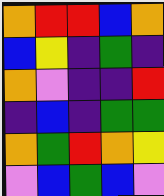[["orange", "red", "red", "blue", "orange"], ["blue", "yellow", "indigo", "green", "indigo"], ["orange", "violet", "indigo", "indigo", "red"], ["indigo", "blue", "indigo", "green", "green"], ["orange", "green", "red", "orange", "yellow"], ["violet", "blue", "green", "blue", "violet"]]